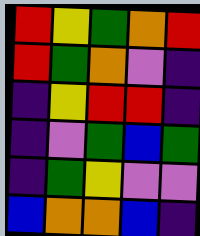[["red", "yellow", "green", "orange", "red"], ["red", "green", "orange", "violet", "indigo"], ["indigo", "yellow", "red", "red", "indigo"], ["indigo", "violet", "green", "blue", "green"], ["indigo", "green", "yellow", "violet", "violet"], ["blue", "orange", "orange", "blue", "indigo"]]